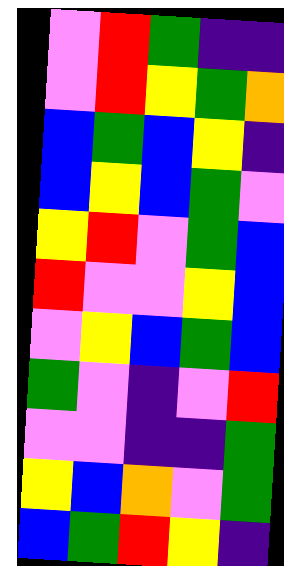[["violet", "red", "green", "indigo", "indigo"], ["violet", "red", "yellow", "green", "orange"], ["blue", "green", "blue", "yellow", "indigo"], ["blue", "yellow", "blue", "green", "violet"], ["yellow", "red", "violet", "green", "blue"], ["red", "violet", "violet", "yellow", "blue"], ["violet", "yellow", "blue", "green", "blue"], ["green", "violet", "indigo", "violet", "red"], ["violet", "violet", "indigo", "indigo", "green"], ["yellow", "blue", "orange", "violet", "green"], ["blue", "green", "red", "yellow", "indigo"]]